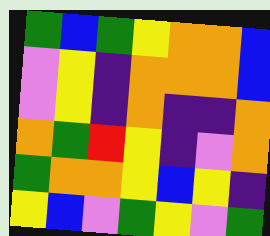[["green", "blue", "green", "yellow", "orange", "orange", "blue"], ["violet", "yellow", "indigo", "orange", "orange", "orange", "blue"], ["violet", "yellow", "indigo", "orange", "indigo", "indigo", "orange"], ["orange", "green", "red", "yellow", "indigo", "violet", "orange"], ["green", "orange", "orange", "yellow", "blue", "yellow", "indigo"], ["yellow", "blue", "violet", "green", "yellow", "violet", "green"]]